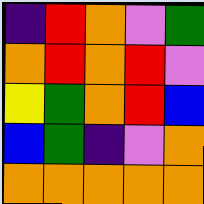[["indigo", "red", "orange", "violet", "green"], ["orange", "red", "orange", "red", "violet"], ["yellow", "green", "orange", "red", "blue"], ["blue", "green", "indigo", "violet", "orange"], ["orange", "orange", "orange", "orange", "orange"]]